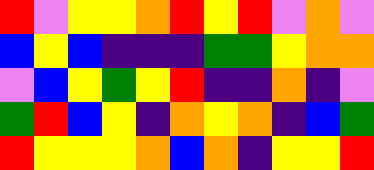[["red", "violet", "yellow", "yellow", "orange", "red", "yellow", "red", "violet", "orange", "violet"], ["blue", "yellow", "blue", "indigo", "indigo", "indigo", "green", "green", "yellow", "orange", "orange"], ["violet", "blue", "yellow", "green", "yellow", "red", "indigo", "indigo", "orange", "indigo", "violet"], ["green", "red", "blue", "yellow", "indigo", "orange", "yellow", "orange", "indigo", "blue", "green"], ["red", "yellow", "yellow", "yellow", "orange", "blue", "orange", "indigo", "yellow", "yellow", "red"]]